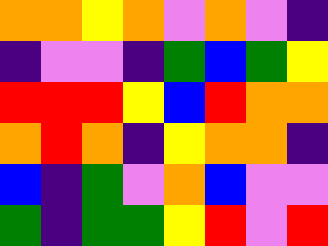[["orange", "orange", "yellow", "orange", "violet", "orange", "violet", "indigo"], ["indigo", "violet", "violet", "indigo", "green", "blue", "green", "yellow"], ["red", "red", "red", "yellow", "blue", "red", "orange", "orange"], ["orange", "red", "orange", "indigo", "yellow", "orange", "orange", "indigo"], ["blue", "indigo", "green", "violet", "orange", "blue", "violet", "violet"], ["green", "indigo", "green", "green", "yellow", "red", "violet", "red"]]